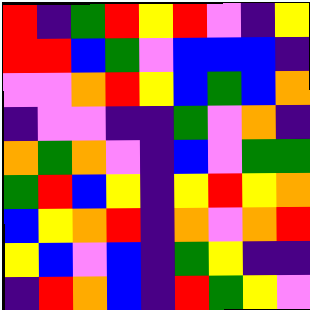[["red", "indigo", "green", "red", "yellow", "red", "violet", "indigo", "yellow"], ["red", "red", "blue", "green", "violet", "blue", "blue", "blue", "indigo"], ["violet", "violet", "orange", "red", "yellow", "blue", "green", "blue", "orange"], ["indigo", "violet", "violet", "indigo", "indigo", "green", "violet", "orange", "indigo"], ["orange", "green", "orange", "violet", "indigo", "blue", "violet", "green", "green"], ["green", "red", "blue", "yellow", "indigo", "yellow", "red", "yellow", "orange"], ["blue", "yellow", "orange", "red", "indigo", "orange", "violet", "orange", "red"], ["yellow", "blue", "violet", "blue", "indigo", "green", "yellow", "indigo", "indigo"], ["indigo", "red", "orange", "blue", "indigo", "red", "green", "yellow", "violet"]]